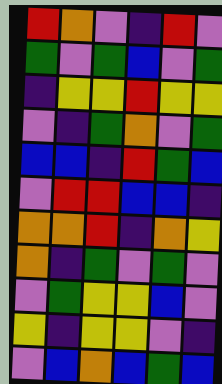[["red", "orange", "violet", "indigo", "red", "violet"], ["green", "violet", "green", "blue", "violet", "green"], ["indigo", "yellow", "yellow", "red", "yellow", "yellow"], ["violet", "indigo", "green", "orange", "violet", "green"], ["blue", "blue", "indigo", "red", "green", "blue"], ["violet", "red", "red", "blue", "blue", "indigo"], ["orange", "orange", "red", "indigo", "orange", "yellow"], ["orange", "indigo", "green", "violet", "green", "violet"], ["violet", "green", "yellow", "yellow", "blue", "violet"], ["yellow", "indigo", "yellow", "yellow", "violet", "indigo"], ["violet", "blue", "orange", "blue", "green", "blue"]]